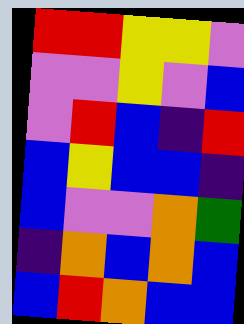[["red", "red", "yellow", "yellow", "violet"], ["violet", "violet", "yellow", "violet", "blue"], ["violet", "red", "blue", "indigo", "red"], ["blue", "yellow", "blue", "blue", "indigo"], ["blue", "violet", "violet", "orange", "green"], ["indigo", "orange", "blue", "orange", "blue"], ["blue", "red", "orange", "blue", "blue"]]